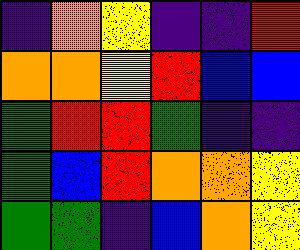[["indigo", "orange", "yellow", "indigo", "indigo", "red"], ["orange", "orange", "yellow", "red", "blue", "blue"], ["green", "red", "red", "green", "indigo", "indigo"], ["green", "blue", "red", "orange", "orange", "yellow"], ["green", "green", "indigo", "blue", "orange", "yellow"]]